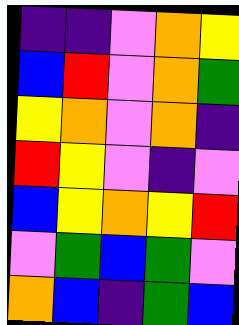[["indigo", "indigo", "violet", "orange", "yellow"], ["blue", "red", "violet", "orange", "green"], ["yellow", "orange", "violet", "orange", "indigo"], ["red", "yellow", "violet", "indigo", "violet"], ["blue", "yellow", "orange", "yellow", "red"], ["violet", "green", "blue", "green", "violet"], ["orange", "blue", "indigo", "green", "blue"]]